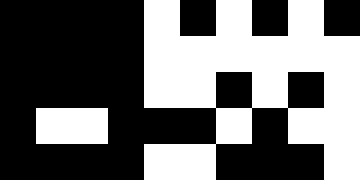[["black", "black", "black", "black", "white", "black", "white", "black", "white", "black"], ["black", "black", "black", "black", "white", "white", "white", "white", "white", "white"], ["black", "black", "black", "black", "white", "white", "black", "white", "black", "white"], ["black", "white", "white", "black", "black", "black", "white", "black", "white", "white"], ["black", "black", "black", "black", "white", "white", "black", "black", "black", "white"]]